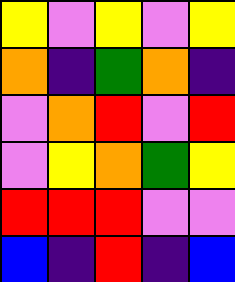[["yellow", "violet", "yellow", "violet", "yellow"], ["orange", "indigo", "green", "orange", "indigo"], ["violet", "orange", "red", "violet", "red"], ["violet", "yellow", "orange", "green", "yellow"], ["red", "red", "red", "violet", "violet"], ["blue", "indigo", "red", "indigo", "blue"]]